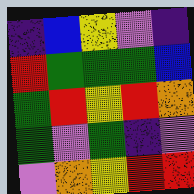[["indigo", "blue", "yellow", "violet", "indigo"], ["red", "green", "green", "green", "blue"], ["green", "red", "yellow", "red", "orange"], ["green", "violet", "green", "indigo", "violet"], ["violet", "orange", "yellow", "red", "red"]]